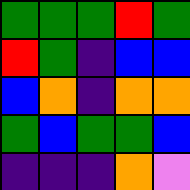[["green", "green", "green", "red", "green"], ["red", "green", "indigo", "blue", "blue"], ["blue", "orange", "indigo", "orange", "orange"], ["green", "blue", "green", "green", "blue"], ["indigo", "indigo", "indigo", "orange", "violet"]]